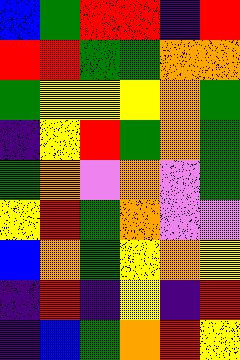[["blue", "green", "red", "red", "indigo", "red"], ["red", "red", "green", "green", "orange", "orange"], ["green", "yellow", "yellow", "yellow", "orange", "green"], ["indigo", "yellow", "red", "green", "orange", "green"], ["green", "orange", "violet", "orange", "violet", "green"], ["yellow", "red", "green", "orange", "violet", "violet"], ["blue", "orange", "green", "yellow", "orange", "yellow"], ["indigo", "red", "indigo", "yellow", "indigo", "red"], ["indigo", "blue", "green", "orange", "red", "yellow"]]